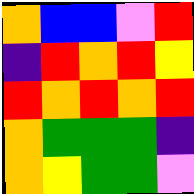[["orange", "blue", "blue", "violet", "red"], ["indigo", "red", "orange", "red", "yellow"], ["red", "orange", "red", "orange", "red"], ["orange", "green", "green", "green", "indigo"], ["orange", "yellow", "green", "green", "violet"]]